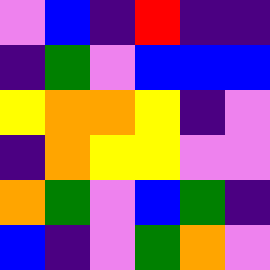[["violet", "blue", "indigo", "red", "indigo", "indigo"], ["indigo", "green", "violet", "blue", "blue", "blue"], ["yellow", "orange", "orange", "yellow", "indigo", "violet"], ["indigo", "orange", "yellow", "yellow", "violet", "violet"], ["orange", "green", "violet", "blue", "green", "indigo"], ["blue", "indigo", "violet", "green", "orange", "violet"]]